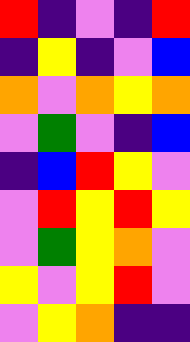[["red", "indigo", "violet", "indigo", "red"], ["indigo", "yellow", "indigo", "violet", "blue"], ["orange", "violet", "orange", "yellow", "orange"], ["violet", "green", "violet", "indigo", "blue"], ["indigo", "blue", "red", "yellow", "violet"], ["violet", "red", "yellow", "red", "yellow"], ["violet", "green", "yellow", "orange", "violet"], ["yellow", "violet", "yellow", "red", "violet"], ["violet", "yellow", "orange", "indigo", "indigo"]]